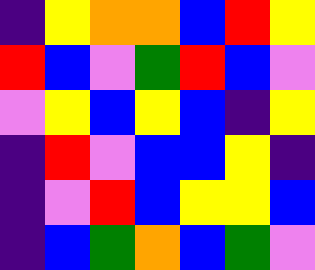[["indigo", "yellow", "orange", "orange", "blue", "red", "yellow"], ["red", "blue", "violet", "green", "red", "blue", "violet"], ["violet", "yellow", "blue", "yellow", "blue", "indigo", "yellow"], ["indigo", "red", "violet", "blue", "blue", "yellow", "indigo"], ["indigo", "violet", "red", "blue", "yellow", "yellow", "blue"], ["indigo", "blue", "green", "orange", "blue", "green", "violet"]]